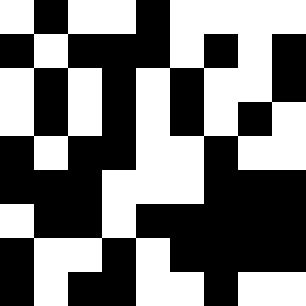[["white", "black", "white", "white", "black", "white", "white", "white", "white"], ["black", "white", "black", "black", "black", "white", "black", "white", "black"], ["white", "black", "white", "black", "white", "black", "white", "white", "black"], ["white", "black", "white", "black", "white", "black", "white", "black", "white"], ["black", "white", "black", "black", "white", "white", "black", "white", "white"], ["black", "black", "black", "white", "white", "white", "black", "black", "black"], ["white", "black", "black", "white", "black", "black", "black", "black", "black"], ["black", "white", "white", "black", "white", "black", "black", "black", "black"], ["black", "white", "black", "black", "white", "white", "black", "white", "white"]]